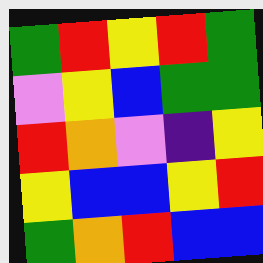[["green", "red", "yellow", "red", "green"], ["violet", "yellow", "blue", "green", "green"], ["red", "orange", "violet", "indigo", "yellow"], ["yellow", "blue", "blue", "yellow", "red"], ["green", "orange", "red", "blue", "blue"]]